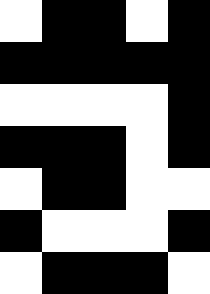[["white", "black", "black", "white", "black"], ["black", "black", "black", "black", "black"], ["white", "white", "white", "white", "black"], ["black", "black", "black", "white", "black"], ["white", "black", "black", "white", "white"], ["black", "white", "white", "white", "black"], ["white", "black", "black", "black", "white"]]